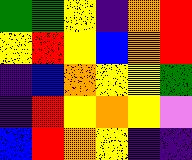[["green", "green", "yellow", "indigo", "orange", "red"], ["yellow", "red", "yellow", "blue", "orange", "red"], ["indigo", "blue", "orange", "yellow", "yellow", "green"], ["indigo", "red", "yellow", "orange", "yellow", "violet"], ["blue", "red", "orange", "yellow", "indigo", "indigo"]]